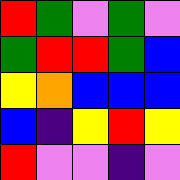[["red", "green", "violet", "green", "violet"], ["green", "red", "red", "green", "blue"], ["yellow", "orange", "blue", "blue", "blue"], ["blue", "indigo", "yellow", "red", "yellow"], ["red", "violet", "violet", "indigo", "violet"]]